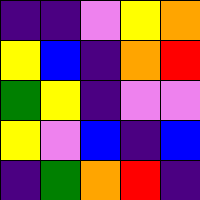[["indigo", "indigo", "violet", "yellow", "orange"], ["yellow", "blue", "indigo", "orange", "red"], ["green", "yellow", "indigo", "violet", "violet"], ["yellow", "violet", "blue", "indigo", "blue"], ["indigo", "green", "orange", "red", "indigo"]]